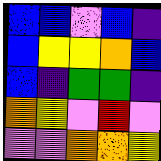[["blue", "blue", "violet", "blue", "indigo"], ["blue", "yellow", "yellow", "orange", "blue"], ["blue", "indigo", "green", "green", "indigo"], ["orange", "yellow", "violet", "red", "violet"], ["violet", "violet", "orange", "orange", "yellow"]]